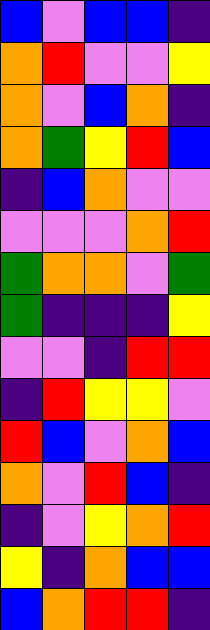[["blue", "violet", "blue", "blue", "indigo"], ["orange", "red", "violet", "violet", "yellow"], ["orange", "violet", "blue", "orange", "indigo"], ["orange", "green", "yellow", "red", "blue"], ["indigo", "blue", "orange", "violet", "violet"], ["violet", "violet", "violet", "orange", "red"], ["green", "orange", "orange", "violet", "green"], ["green", "indigo", "indigo", "indigo", "yellow"], ["violet", "violet", "indigo", "red", "red"], ["indigo", "red", "yellow", "yellow", "violet"], ["red", "blue", "violet", "orange", "blue"], ["orange", "violet", "red", "blue", "indigo"], ["indigo", "violet", "yellow", "orange", "red"], ["yellow", "indigo", "orange", "blue", "blue"], ["blue", "orange", "red", "red", "indigo"]]